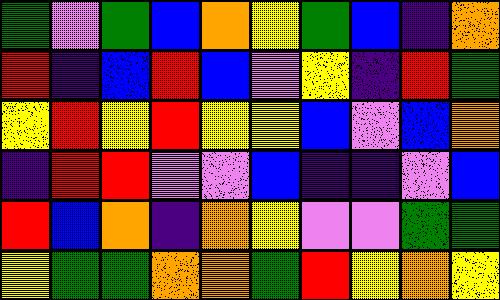[["green", "violet", "green", "blue", "orange", "yellow", "green", "blue", "indigo", "orange"], ["red", "indigo", "blue", "red", "blue", "violet", "yellow", "indigo", "red", "green"], ["yellow", "red", "yellow", "red", "yellow", "yellow", "blue", "violet", "blue", "orange"], ["indigo", "red", "red", "violet", "violet", "blue", "indigo", "indigo", "violet", "blue"], ["red", "blue", "orange", "indigo", "orange", "yellow", "violet", "violet", "green", "green"], ["yellow", "green", "green", "orange", "orange", "green", "red", "yellow", "orange", "yellow"]]